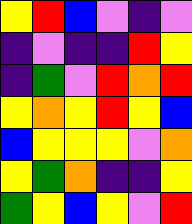[["yellow", "red", "blue", "violet", "indigo", "violet"], ["indigo", "violet", "indigo", "indigo", "red", "yellow"], ["indigo", "green", "violet", "red", "orange", "red"], ["yellow", "orange", "yellow", "red", "yellow", "blue"], ["blue", "yellow", "yellow", "yellow", "violet", "orange"], ["yellow", "green", "orange", "indigo", "indigo", "yellow"], ["green", "yellow", "blue", "yellow", "violet", "red"]]